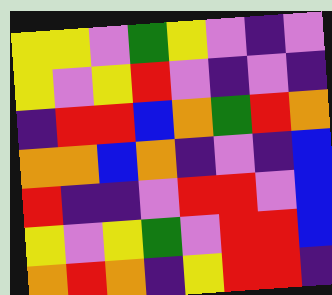[["yellow", "yellow", "violet", "green", "yellow", "violet", "indigo", "violet"], ["yellow", "violet", "yellow", "red", "violet", "indigo", "violet", "indigo"], ["indigo", "red", "red", "blue", "orange", "green", "red", "orange"], ["orange", "orange", "blue", "orange", "indigo", "violet", "indigo", "blue"], ["red", "indigo", "indigo", "violet", "red", "red", "violet", "blue"], ["yellow", "violet", "yellow", "green", "violet", "red", "red", "blue"], ["orange", "red", "orange", "indigo", "yellow", "red", "red", "indigo"]]